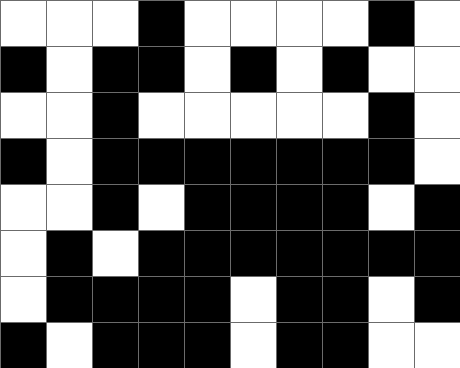[["white", "white", "white", "black", "white", "white", "white", "white", "black", "white"], ["black", "white", "black", "black", "white", "black", "white", "black", "white", "white"], ["white", "white", "black", "white", "white", "white", "white", "white", "black", "white"], ["black", "white", "black", "black", "black", "black", "black", "black", "black", "white"], ["white", "white", "black", "white", "black", "black", "black", "black", "white", "black"], ["white", "black", "white", "black", "black", "black", "black", "black", "black", "black"], ["white", "black", "black", "black", "black", "white", "black", "black", "white", "black"], ["black", "white", "black", "black", "black", "white", "black", "black", "white", "white"]]